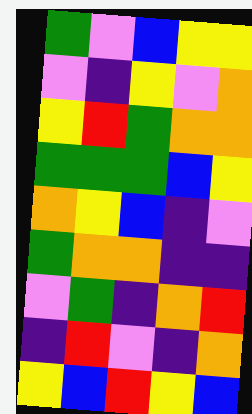[["green", "violet", "blue", "yellow", "yellow"], ["violet", "indigo", "yellow", "violet", "orange"], ["yellow", "red", "green", "orange", "orange"], ["green", "green", "green", "blue", "yellow"], ["orange", "yellow", "blue", "indigo", "violet"], ["green", "orange", "orange", "indigo", "indigo"], ["violet", "green", "indigo", "orange", "red"], ["indigo", "red", "violet", "indigo", "orange"], ["yellow", "blue", "red", "yellow", "blue"]]